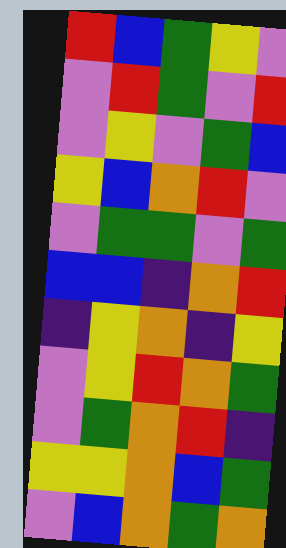[["red", "blue", "green", "yellow", "violet"], ["violet", "red", "green", "violet", "red"], ["violet", "yellow", "violet", "green", "blue"], ["yellow", "blue", "orange", "red", "violet"], ["violet", "green", "green", "violet", "green"], ["blue", "blue", "indigo", "orange", "red"], ["indigo", "yellow", "orange", "indigo", "yellow"], ["violet", "yellow", "red", "orange", "green"], ["violet", "green", "orange", "red", "indigo"], ["yellow", "yellow", "orange", "blue", "green"], ["violet", "blue", "orange", "green", "orange"]]